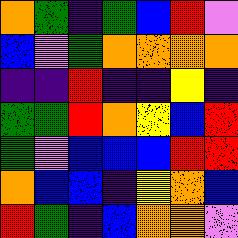[["orange", "green", "indigo", "green", "blue", "red", "violet"], ["blue", "violet", "green", "orange", "orange", "orange", "orange"], ["indigo", "indigo", "red", "indigo", "indigo", "yellow", "indigo"], ["green", "green", "red", "orange", "yellow", "blue", "red"], ["green", "violet", "blue", "blue", "blue", "red", "red"], ["orange", "blue", "blue", "indigo", "yellow", "orange", "blue"], ["red", "green", "indigo", "blue", "orange", "orange", "violet"]]